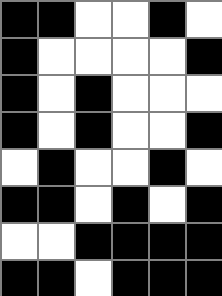[["black", "black", "white", "white", "black", "white"], ["black", "white", "white", "white", "white", "black"], ["black", "white", "black", "white", "white", "white"], ["black", "white", "black", "white", "white", "black"], ["white", "black", "white", "white", "black", "white"], ["black", "black", "white", "black", "white", "black"], ["white", "white", "black", "black", "black", "black"], ["black", "black", "white", "black", "black", "black"]]